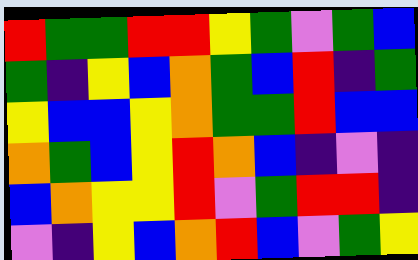[["red", "green", "green", "red", "red", "yellow", "green", "violet", "green", "blue"], ["green", "indigo", "yellow", "blue", "orange", "green", "blue", "red", "indigo", "green"], ["yellow", "blue", "blue", "yellow", "orange", "green", "green", "red", "blue", "blue"], ["orange", "green", "blue", "yellow", "red", "orange", "blue", "indigo", "violet", "indigo"], ["blue", "orange", "yellow", "yellow", "red", "violet", "green", "red", "red", "indigo"], ["violet", "indigo", "yellow", "blue", "orange", "red", "blue", "violet", "green", "yellow"]]